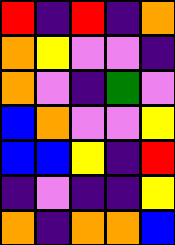[["red", "indigo", "red", "indigo", "orange"], ["orange", "yellow", "violet", "violet", "indigo"], ["orange", "violet", "indigo", "green", "violet"], ["blue", "orange", "violet", "violet", "yellow"], ["blue", "blue", "yellow", "indigo", "red"], ["indigo", "violet", "indigo", "indigo", "yellow"], ["orange", "indigo", "orange", "orange", "blue"]]